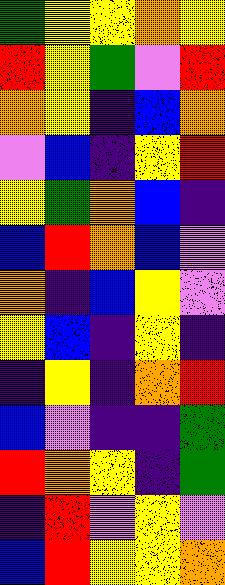[["green", "yellow", "yellow", "orange", "yellow"], ["red", "yellow", "green", "violet", "red"], ["orange", "yellow", "indigo", "blue", "orange"], ["violet", "blue", "indigo", "yellow", "red"], ["yellow", "green", "orange", "blue", "indigo"], ["blue", "red", "orange", "blue", "violet"], ["orange", "indigo", "blue", "yellow", "violet"], ["yellow", "blue", "indigo", "yellow", "indigo"], ["indigo", "yellow", "indigo", "orange", "red"], ["blue", "violet", "indigo", "indigo", "green"], ["red", "orange", "yellow", "indigo", "green"], ["indigo", "red", "violet", "yellow", "violet"], ["blue", "red", "yellow", "yellow", "orange"]]